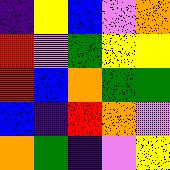[["indigo", "yellow", "blue", "violet", "orange"], ["red", "violet", "green", "yellow", "yellow"], ["red", "blue", "orange", "green", "green"], ["blue", "indigo", "red", "orange", "violet"], ["orange", "green", "indigo", "violet", "yellow"]]